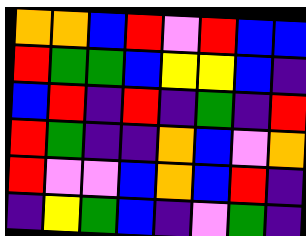[["orange", "orange", "blue", "red", "violet", "red", "blue", "blue"], ["red", "green", "green", "blue", "yellow", "yellow", "blue", "indigo"], ["blue", "red", "indigo", "red", "indigo", "green", "indigo", "red"], ["red", "green", "indigo", "indigo", "orange", "blue", "violet", "orange"], ["red", "violet", "violet", "blue", "orange", "blue", "red", "indigo"], ["indigo", "yellow", "green", "blue", "indigo", "violet", "green", "indigo"]]